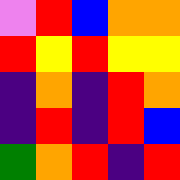[["violet", "red", "blue", "orange", "orange"], ["red", "yellow", "red", "yellow", "yellow"], ["indigo", "orange", "indigo", "red", "orange"], ["indigo", "red", "indigo", "red", "blue"], ["green", "orange", "red", "indigo", "red"]]